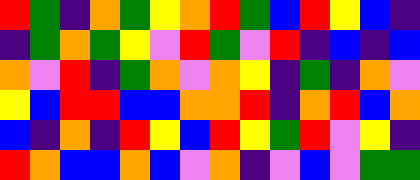[["red", "green", "indigo", "orange", "green", "yellow", "orange", "red", "green", "blue", "red", "yellow", "blue", "indigo"], ["indigo", "green", "orange", "green", "yellow", "violet", "red", "green", "violet", "red", "indigo", "blue", "indigo", "blue"], ["orange", "violet", "red", "indigo", "green", "orange", "violet", "orange", "yellow", "indigo", "green", "indigo", "orange", "violet"], ["yellow", "blue", "red", "red", "blue", "blue", "orange", "orange", "red", "indigo", "orange", "red", "blue", "orange"], ["blue", "indigo", "orange", "indigo", "red", "yellow", "blue", "red", "yellow", "green", "red", "violet", "yellow", "indigo"], ["red", "orange", "blue", "blue", "orange", "blue", "violet", "orange", "indigo", "violet", "blue", "violet", "green", "green"]]